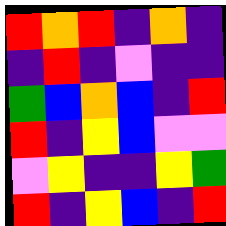[["red", "orange", "red", "indigo", "orange", "indigo"], ["indigo", "red", "indigo", "violet", "indigo", "indigo"], ["green", "blue", "orange", "blue", "indigo", "red"], ["red", "indigo", "yellow", "blue", "violet", "violet"], ["violet", "yellow", "indigo", "indigo", "yellow", "green"], ["red", "indigo", "yellow", "blue", "indigo", "red"]]